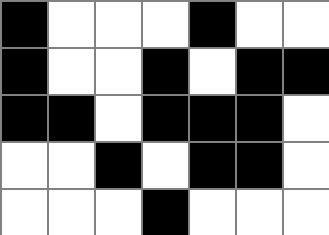[["black", "white", "white", "white", "black", "white", "white"], ["black", "white", "white", "black", "white", "black", "black"], ["black", "black", "white", "black", "black", "black", "white"], ["white", "white", "black", "white", "black", "black", "white"], ["white", "white", "white", "black", "white", "white", "white"]]